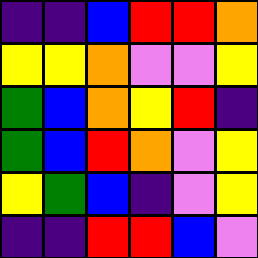[["indigo", "indigo", "blue", "red", "red", "orange"], ["yellow", "yellow", "orange", "violet", "violet", "yellow"], ["green", "blue", "orange", "yellow", "red", "indigo"], ["green", "blue", "red", "orange", "violet", "yellow"], ["yellow", "green", "blue", "indigo", "violet", "yellow"], ["indigo", "indigo", "red", "red", "blue", "violet"]]